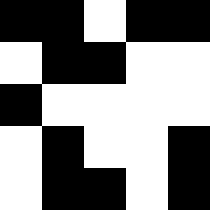[["black", "black", "white", "black", "black"], ["white", "black", "black", "white", "white"], ["black", "white", "white", "white", "white"], ["white", "black", "white", "white", "black"], ["white", "black", "black", "white", "black"]]